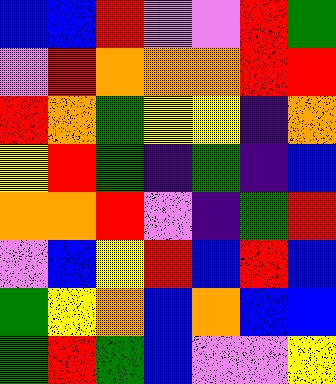[["blue", "blue", "red", "violet", "violet", "red", "green"], ["violet", "red", "orange", "orange", "orange", "red", "red"], ["red", "orange", "green", "yellow", "yellow", "indigo", "orange"], ["yellow", "red", "green", "indigo", "green", "indigo", "blue"], ["orange", "orange", "red", "violet", "indigo", "green", "red"], ["violet", "blue", "yellow", "red", "blue", "red", "blue"], ["green", "yellow", "orange", "blue", "orange", "blue", "blue"], ["green", "red", "green", "blue", "violet", "violet", "yellow"]]